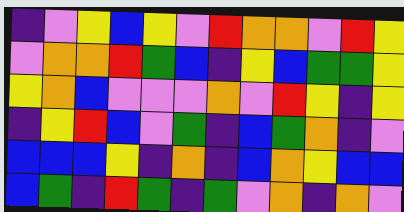[["indigo", "violet", "yellow", "blue", "yellow", "violet", "red", "orange", "orange", "violet", "red", "yellow"], ["violet", "orange", "orange", "red", "green", "blue", "indigo", "yellow", "blue", "green", "green", "yellow"], ["yellow", "orange", "blue", "violet", "violet", "violet", "orange", "violet", "red", "yellow", "indigo", "yellow"], ["indigo", "yellow", "red", "blue", "violet", "green", "indigo", "blue", "green", "orange", "indigo", "violet"], ["blue", "blue", "blue", "yellow", "indigo", "orange", "indigo", "blue", "orange", "yellow", "blue", "blue"], ["blue", "green", "indigo", "red", "green", "indigo", "green", "violet", "orange", "indigo", "orange", "violet"]]